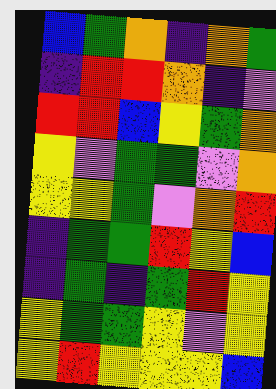[["blue", "green", "orange", "indigo", "orange", "green"], ["indigo", "red", "red", "orange", "indigo", "violet"], ["red", "red", "blue", "yellow", "green", "orange"], ["yellow", "violet", "green", "green", "violet", "orange"], ["yellow", "yellow", "green", "violet", "orange", "red"], ["indigo", "green", "green", "red", "yellow", "blue"], ["indigo", "green", "indigo", "green", "red", "yellow"], ["yellow", "green", "green", "yellow", "violet", "yellow"], ["yellow", "red", "yellow", "yellow", "yellow", "blue"]]